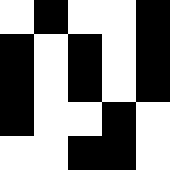[["white", "black", "white", "white", "black"], ["black", "white", "black", "white", "black"], ["black", "white", "black", "white", "black"], ["black", "white", "white", "black", "white"], ["white", "white", "black", "black", "white"]]